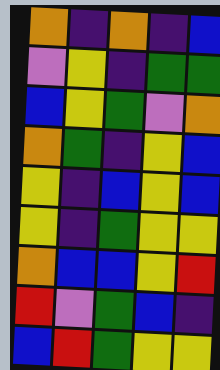[["orange", "indigo", "orange", "indigo", "blue"], ["violet", "yellow", "indigo", "green", "green"], ["blue", "yellow", "green", "violet", "orange"], ["orange", "green", "indigo", "yellow", "blue"], ["yellow", "indigo", "blue", "yellow", "blue"], ["yellow", "indigo", "green", "yellow", "yellow"], ["orange", "blue", "blue", "yellow", "red"], ["red", "violet", "green", "blue", "indigo"], ["blue", "red", "green", "yellow", "yellow"]]